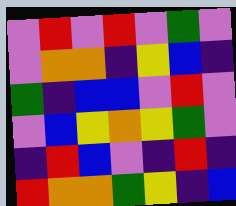[["violet", "red", "violet", "red", "violet", "green", "violet"], ["violet", "orange", "orange", "indigo", "yellow", "blue", "indigo"], ["green", "indigo", "blue", "blue", "violet", "red", "violet"], ["violet", "blue", "yellow", "orange", "yellow", "green", "violet"], ["indigo", "red", "blue", "violet", "indigo", "red", "indigo"], ["red", "orange", "orange", "green", "yellow", "indigo", "blue"]]